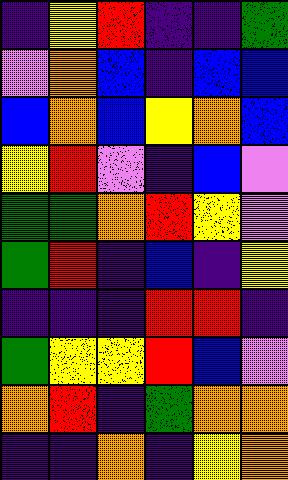[["indigo", "yellow", "red", "indigo", "indigo", "green"], ["violet", "orange", "blue", "indigo", "blue", "blue"], ["blue", "orange", "blue", "yellow", "orange", "blue"], ["yellow", "red", "violet", "indigo", "blue", "violet"], ["green", "green", "orange", "red", "yellow", "violet"], ["green", "red", "indigo", "blue", "indigo", "yellow"], ["indigo", "indigo", "indigo", "red", "red", "indigo"], ["green", "yellow", "yellow", "red", "blue", "violet"], ["orange", "red", "indigo", "green", "orange", "orange"], ["indigo", "indigo", "orange", "indigo", "yellow", "orange"]]